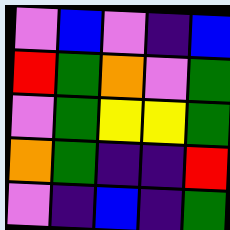[["violet", "blue", "violet", "indigo", "blue"], ["red", "green", "orange", "violet", "green"], ["violet", "green", "yellow", "yellow", "green"], ["orange", "green", "indigo", "indigo", "red"], ["violet", "indigo", "blue", "indigo", "green"]]